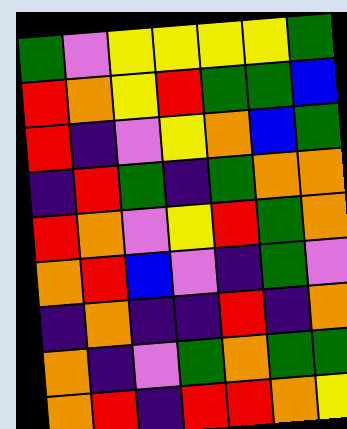[["green", "violet", "yellow", "yellow", "yellow", "yellow", "green"], ["red", "orange", "yellow", "red", "green", "green", "blue"], ["red", "indigo", "violet", "yellow", "orange", "blue", "green"], ["indigo", "red", "green", "indigo", "green", "orange", "orange"], ["red", "orange", "violet", "yellow", "red", "green", "orange"], ["orange", "red", "blue", "violet", "indigo", "green", "violet"], ["indigo", "orange", "indigo", "indigo", "red", "indigo", "orange"], ["orange", "indigo", "violet", "green", "orange", "green", "green"], ["orange", "red", "indigo", "red", "red", "orange", "yellow"]]